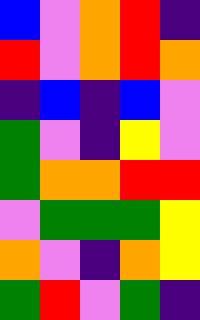[["blue", "violet", "orange", "red", "indigo"], ["red", "violet", "orange", "red", "orange"], ["indigo", "blue", "indigo", "blue", "violet"], ["green", "violet", "indigo", "yellow", "violet"], ["green", "orange", "orange", "red", "red"], ["violet", "green", "green", "green", "yellow"], ["orange", "violet", "indigo", "orange", "yellow"], ["green", "red", "violet", "green", "indigo"]]